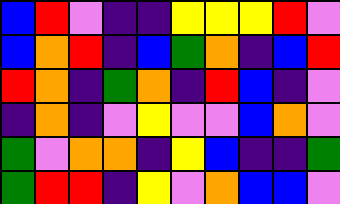[["blue", "red", "violet", "indigo", "indigo", "yellow", "yellow", "yellow", "red", "violet"], ["blue", "orange", "red", "indigo", "blue", "green", "orange", "indigo", "blue", "red"], ["red", "orange", "indigo", "green", "orange", "indigo", "red", "blue", "indigo", "violet"], ["indigo", "orange", "indigo", "violet", "yellow", "violet", "violet", "blue", "orange", "violet"], ["green", "violet", "orange", "orange", "indigo", "yellow", "blue", "indigo", "indigo", "green"], ["green", "red", "red", "indigo", "yellow", "violet", "orange", "blue", "blue", "violet"]]